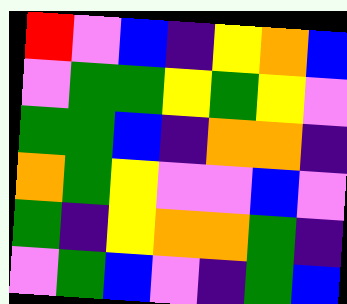[["red", "violet", "blue", "indigo", "yellow", "orange", "blue"], ["violet", "green", "green", "yellow", "green", "yellow", "violet"], ["green", "green", "blue", "indigo", "orange", "orange", "indigo"], ["orange", "green", "yellow", "violet", "violet", "blue", "violet"], ["green", "indigo", "yellow", "orange", "orange", "green", "indigo"], ["violet", "green", "blue", "violet", "indigo", "green", "blue"]]